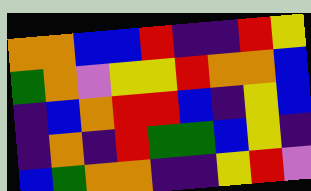[["orange", "orange", "blue", "blue", "red", "indigo", "indigo", "red", "yellow"], ["green", "orange", "violet", "yellow", "yellow", "red", "orange", "orange", "blue"], ["indigo", "blue", "orange", "red", "red", "blue", "indigo", "yellow", "blue"], ["indigo", "orange", "indigo", "red", "green", "green", "blue", "yellow", "indigo"], ["blue", "green", "orange", "orange", "indigo", "indigo", "yellow", "red", "violet"]]